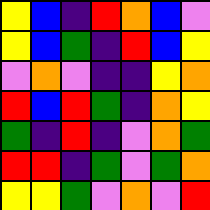[["yellow", "blue", "indigo", "red", "orange", "blue", "violet"], ["yellow", "blue", "green", "indigo", "red", "blue", "yellow"], ["violet", "orange", "violet", "indigo", "indigo", "yellow", "orange"], ["red", "blue", "red", "green", "indigo", "orange", "yellow"], ["green", "indigo", "red", "indigo", "violet", "orange", "green"], ["red", "red", "indigo", "green", "violet", "green", "orange"], ["yellow", "yellow", "green", "violet", "orange", "violet", "red"]]